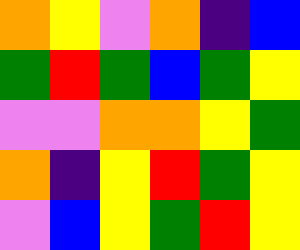[["orange", "yellow", "violet", "orange", "indigo", "blue"], ["green", "red", "green", "blue", "green", "yellow"], ["violet", "violet", "orange", "orange", "yellow", "green"], ["orange", "indigo", "yellow", "red", "green", "yellow"], ["violet", "blue", "yellow", "green", "red", "yellow"]]